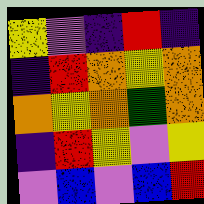[["yellow", "violet", "indigo", "red", "indigo"], ["indigo", "red", "orange", "yellow", "orange"], ["orange", "yellow", "orange", "green", "orange"], ["indigo", "red", "yellow", "violet", "yellow"], ["violet", "blue", "violet", "blue", "red"]]